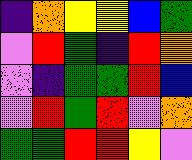[["indigo", "orange", "yellow", "yellow", "blue", "green"], ["violet", "red", "green", "indigo", "red", "orange"], ["violet", "indigo", "green", "green", "red", "blue"], ["violet", "red", "green", "red", "violet", "orange"], ["green", "green", "red", "red", "yellow", "violet"]]